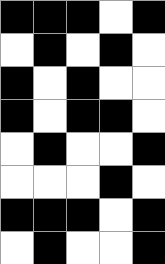[["black", "black", "black", "white", "black"], ["white", "black", "white", "black", "white"], ["black", "white", "black", "white", "white"], ["black", "white", "black", "black", "white"], ["white", "black", "white", "white", "black"], ["white", "white", "white", "black", "white"], ["black", "black", "black", "white", "black"], ["white", "black", "white", "white", "black"]]